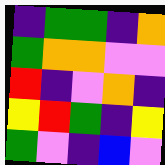[["indigo", "green", "green", "indigo", "orange"], ["green", "orange", "orange", "violet", "violet"], ["red", "indigo", "violet", "orange", "indigo"], ["yellow", "red", "green", "indigo", "yellow"], ["green", "violet", "indigo", "blue", "violet"]]